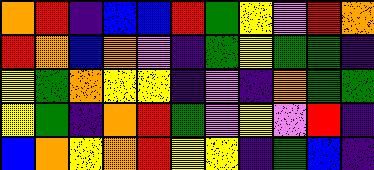[["orange", "red", "indigo", "blue", "blue", "red", "green", "yellow", "violet", "red", "orange"], ["red", "orange", "blue", "orange", "violet", "indigo", "green", "yellow", "green", "green", "indigo"], ["yellow", "green", "orange", "yellow", "yellow", "indigo", "violet", "indigo", "orange", "green", "green"], ["yellow", "green", "indigo", "orange", "red", "green", "violet", "yellow", "violet", "red", "indigo"], ["blue", "orange", "yellow", "orange", "red", "yellow", "yellow", "indigo", "green", "blue", "indigo"]]